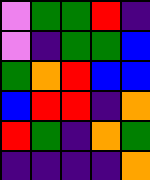[["violet", "green", "green", "red", "indigo"], ["violet", "indigo", "green", "green", "blue"], ["green", "orange", "red", "blue", "blue"], ["blue", "red", "red", "indigo", "orange"], ["red", "green", "indigo", "orange", "green"], ["indigo", "indigo", "indigo", "indigo", "orange"]]